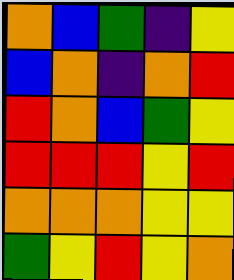[["orange", "blue", "green", "indigo", "yellow"], ["blue", "orange", "indigo", "orange", "red"], ["red", "orange", "blue", "green", "yellow"], ["red", "red", "red", "yellow", "red"], ["orange", "orange", "orange", "yellow", "yellow"], ["green", "yellow", "red", "yellow", "orange"]]